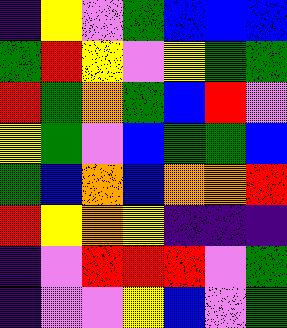[["indigo", "yellow", "violet", "green", "blue", "blue", "blue"], ["green", "red", "yellow", "violet", "yellow", "green", "green"], ["red", "green", "orange", "green", "blue", "red", "violet"], ["yellow", "green", "violet", "blue", "green", "green", "blue"], ["green", "blue", "orange", "blue", "orange", "orange", "red"], ["red", "yellow", "orange", "yellow", "indigo", "indigo", "indigo"], ["indigo", "violet", "red", "red", "red", "violet", "green"], ["indigo", "violet", "violet", "yellow", "blue", "violet", "green"]]